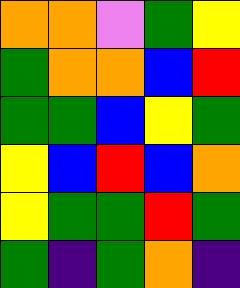[["orange", "orange", "violet", "green", "yellow"], ["green", "orange", "orange", "blue", "red"], ["green", "green", "blue", "yellow", "green"], ["yellow", "blue", "red", "blue", "orange"], ["yellow", "green", "green", "red", "green"], ["green", "indigo", "green", "orange", "indigo"]]